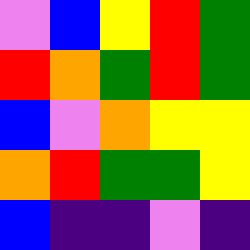[["violet", "blue", "yellow", "red", "green"], ["red", "orange", "green", "red", "green"], ["blue", "violet", "orange", "yellow", "yellow"], ["orange", "red", "green", "green", "yellow"], ["blue", "indigo", "indigo", "violet", "indigo"]]